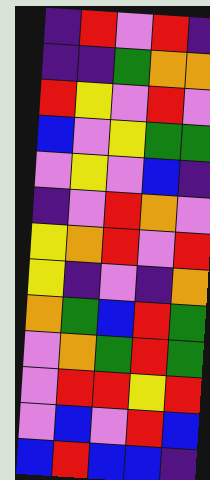[["indigo", "red", "violet", "red", "indigo"], ["indigo", "indigo", "green", "orange", "orange"], ["red", "yellow", "violet", "red", "violet"], ["blue", "violet", "yellow", "green", "green"], ["violet", "yellow", "violet", "blue", "indigo"], ["indigo", "violet", "red", "orange", "violet"], ["yellow", "orange", "red", "violet", "red"], ["yellow", "indigo", "violet", "indigo", "orange"], ["orange", "green", "blue", "red", "green"], ["violet", "orange", "green", "red", "green"], ["violet", "red", "red", "yellow", "red"], ["violet", "blue", "violet", "red", "blue"], ["blue", "red", "blue", "blue", "indigo"]]